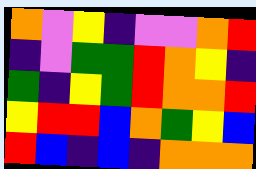[["orange", "violet", "yellow", "indigo", "violet", "violet", "orange", "red"], ["indigo", "violet", "green", "green", "red", "orange", "yellow", "indigo"], ["green", "indigo", "yellow", "green", "red", "orange", "orange", "red"], ["yellow", "red", "red", "blue", "orange", "green", "yellow", "blue"], ["red", "blue", "indigo", "blue", "indigo", "orange", "orange", "orange"]]